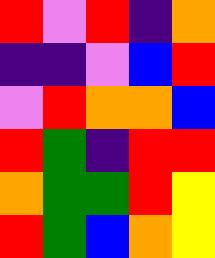[["red", "violet", "red", "indigo", "orange"], ["indigo", "indigo", "violet", "blue", "red"], ["violet", "red", "orange", "orange", "blue"], ["red", "green", "indigo", "red", "red"], ["orange", "green", "green", "red", "yellow"], ["red", "green", "blue", "orange", "yellow"]]